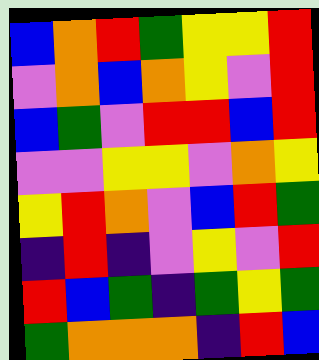[["blue", "orange", "red", "green", "yellow", "yellow", "red"], ["violet", "orange", "blue", "orange", "yellow", "violet", "red"], ["blue", "green", "violet", "red", "red", "blue", "red"], ["violet", "violet", "yellow", "yellow", "violet", "orange", "yellow"], ["yellow", "red", "orange", "violet", "blue", "red", "green"], ["indigo", "red", "indigo", "violet", "yellow", "violet", "red"], ["red", "blue", "green", "indigo", "green", "yellow", "green"], ["green", "orange", "orange", "orange", "indigo", "red", "blue"]]